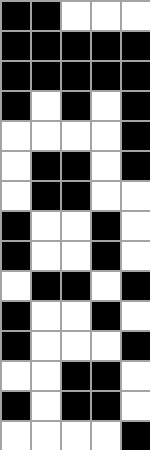[["black", "black", "white", "white", "white"], ["black", "black", "black", "black", "black"], ["black", "black", "black", "black", "black"], ["black", "white", "black", "white", "black"], ["white", "white", "white", "white", "black"], ["white", "black", "black", "white", "black"], ["white", "black", "black", "white", "white"], ["black", "white", "white", "black", "white"], ["black", "white", "white", "black", "white"], ["white", "black", "black", "white", "black"], ["black", "white", "white", "black", "white"], ["black", "white", "white", "white", "black"], ["white", "white", "black", "black", "white"], ["black", "white", "black", "black", "white"], ["white", "white", "white", "white", "black"]]